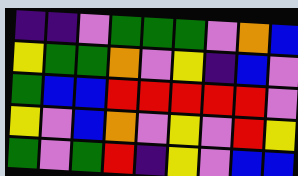[["indigo", "indigo", "violet", "green", "green", "green", "violet", "orange", "blue"], ["yellow", "green", "green", "orange", "violet", "yellow", "indigo", "blue", "violet"], ["green", "blue", "blue", "red", "red", "red", "red", "red", "violet"], ["yellow", "violet", "blue", "orange", "violet", "yellow", "violet", "red", "yellow"], ["green", "violet", "green", "red", "indigo", "yellow", "violet", "blue", "blue"]]